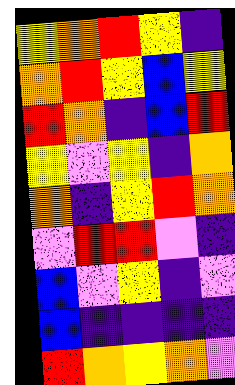[["yellow", "orange", "red", "yellow", "indigo"], ["orange", "red", "yellow", "blue", "yellow"], ["red", "orange", "indigo", "blue", "red"], ["yellow", "violet", "yellow", "indigo", "orange"], ["orange", "indigo", "yellow", "red", "orange"], ["violet", "red", "red", "violet", "indigo"], ["blue", "violet", "yellow", "indigo", "violet"], ["blue", "indigo", "indigo", "indigo", "indigo"], ["red", "orange", "yellow", "orange", "violet"]]